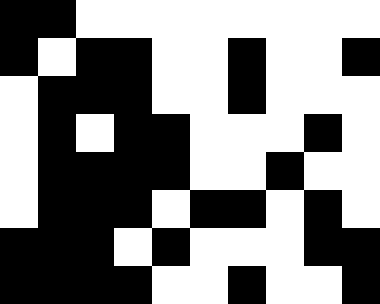[["black", "black", "white", "white", "white", "white", "white", "white", "white", "white"], ["black", "white", "black", "black", "white", "white", "black", "white", "white", "black"], ["white", "black", "black", "black", "white", "white", "black", "white", "white", "white"], ["white", "black", "white", "black", "black", "white", "white", "white", "black", "white"], ["white", "black", "black", "black", "black", "white", "white", "black", "white", "white"], ["white", "black", "black", "black", "white", "black", "black", "white", "black", "white"], ["black", "black", "black", "white", "black", "white", "white", "white", "black", "black"], ["black", "black", "black", "black", "white", "white", "black", "white", "white", "black"]]